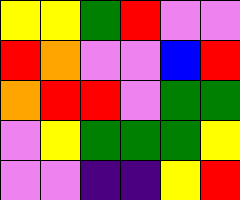[["yellow", "yellow", "green", "red", "violet", "violet"], ["red", "orange", "violet", "violet", "blue", "red"], ["orange", "red", "red", "violet", "green", "green"], ["violet", "yellow", "green", "green", "green", "yellow"], ["violet", "violet", "indigo", "indigo", "yellow", "red"]]